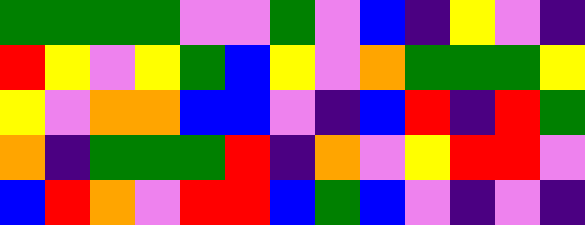[["green", "green", "green", "green", "violet", "violet", "green", "violet", "blue", "indigo", "yellow", "violet", "indigo"], ["red", "yellow", "violet", "yellow", "green", "blue", "yellow", "violet", "orange", "green", "green", "green", "yellow"], ["yellow", "violet", "orange", "orange", "blue", "blue", "violet", "indigo", "blue", "red", "indigo", "red", "green"], ["orange", "indigo", "green", "green", "green", "red", "indigo", "orange", "violet", "yellow", "red", "red", "violet"], ["blue", "red", "orange", "violet", "red", "red", "blue", "green", "blue", "violet", "indigo", "violet", "indigo"]]